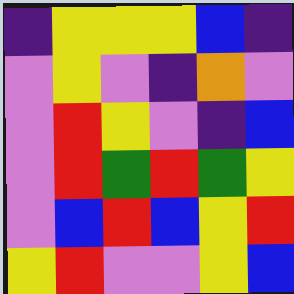[["indigo", "yellow", "yellow", "yellow", "blue", "indigo"], ["violet", "yellow", "violet", "indigo", "orange", "violet"], ["violet", "red", "yellow", "violet", "indigo", "blue"], ["violet", "red", "green", "red", "green", "yellow"], ["violet", "blue", "red", "blue", "yellow", "red"], ["yellow", "red", "violet", "violet", "yellow", "blue"]]